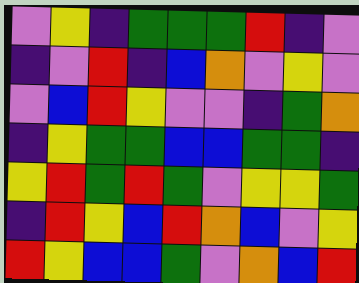[["violet", "yellow", "indigo", "green", "green", "green", "red", "indigo", "violet"], ["indigo", "violet", "red", "indigo", "blue", "orange", "violet", "yellow", "violet"], ["violet", "blue", "red", "yellow", "violet", "violet", "indigo", "green", "orange"], ["indigo", "yellow", "green", "green", "blue", "blue", "green", "green", "indigo"], ["yellow", "red", "green", "red", "green", "violet", "yellow", "yellow", "green"], ["indigo", "red", "yellow", "blue", "red", "orange", "blue", "violet", "yellow"], ["red", "yellow", "blue", "blue", "green", "violet", "orange", "blue", "red"]]